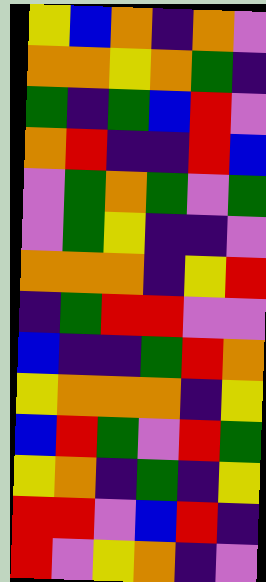[["yellow", "blue", "orange", "indigo", "orange", "violet"], ["orange", "orange", "yellow", "orange", "green", "indigo"], ["green", "indigo", "green", "blue", "red", "violet"], ["orange", "red", "indigo", "indigo", "red", "blue"], ["violet", "green", "orange", "green", "violet", "green"], ["violet", "green", "yellow", "indigo", "indigo", "violet"], ["orange", "orange", "orange", "indigo", "yellow", "red"], ["indigo", "green", "red", "red", "violet", "violet"], ["blue", "indigo", "indigo", "green", "red", "orange"], ["yellow", "orange", "orange", "orange", "indigo", "yellow"], ["blue", "red", "green", "violet", "red", "green"], ["yellow", "orange", "indigo", "green", "indigo", "yellow"], ["red", "red", "violet", "blue", "red", "indigo"], ["red", "violet", "yellow", "orange", "indigo", "violet"]]